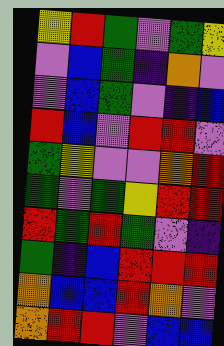[["yellow", "red", "green", "violet", "green", "yellow"], ["violet", "blue", "green", "indigo", "orange", "violet"], ["violet", "blue", "green", "violet", "indigo", "blue"], ["red", "blue", "violet", "red", "red", "violet"], ["green", "yellow", "violet", "violet", "orange", "red"], ["green", "violet", "green", "yellow", "red", "red"], ["red", "green", "red", "green", "violet", "indigo"], ["green", "indigo", "blue", "red", "red", "red"], ["orange", "blue", "blue", "red", "orange", "violet"], ["orange", "red", "red", "violet", "blue", "blue"]]